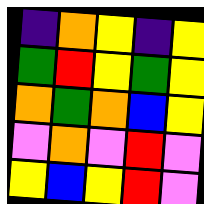[["indigo", "orange", "yellow", "indigo", "yellow"], ["green", "red", "yellow", "green", "yellow"], ["orange", "green", "orange", "blue", "yellow"], ["violet", "orange", "violet", "red", "violet"], ["yellow", "blue", "yellow", "red", "violet"]]